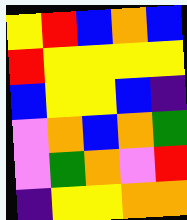[["yellow", "red", "blue", "orange", "blue"], ["red", "yellow", "yellow", "yellow", "yellow"], ["blue", "yellow", "yellow", "blue", "indigo"], ["violet", "orange", "blue", "orange", "green"], ["violet", "green", "orange", "violet", "red"], ["indigo", "yellow", "yellow", "orange", "orange"]]